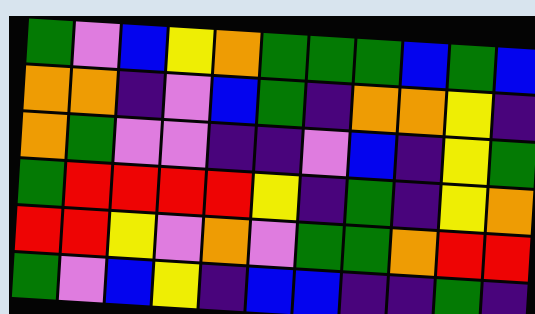[["green", "violet", "blue", "yellow", "orange", "green", "green", "green", "blue", "green", "blue"], ["orange", "orange", "indigo", "violet", "blue", "green", "indigo", "orange", "orange", "yellow", "indigo"], ["orange", "green", "violet", "violet", "indigo", "indigo", "violet", "blue", "indigo", "yellow", "green"], ["green", "red", "red", "red", "red", "yellow", "indigo", "green", "indigo", "yellow", "orange"], ["red", "red", "yellow", "violet", "orange", "violet", "green", "green", "orange", "red", "red"], ["green", "violet", "blue", "yellow", "indigo", "blue", "blue", "indigo", "indigo", "green", "indigo"]]